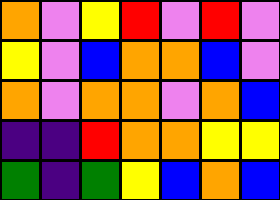[["orange", "violet", "yellow", "red", "violet", "red", "violet"], ["yellow", "violet", "blue", "orange", "orange", "blue", "violet"], ["orange", "violet", "orange", "orange", "violet", "orange", "blue"], ["indigo", "indigo", "red", "orange", "orange", "yellow", "yellow"], ["green", "indigo", "green", "yellow", "blue", "orange", "blue"]]